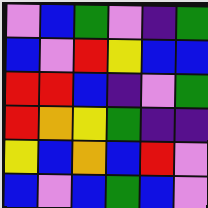[["violet", "blue", "green", "violet", "indigo", "green"], ["blue", "violet", "red", "yellow", "blue", "blue"], ["red", "red", "blue", "indigo", "violet", "green"], ["red", "orange", "yellow", "green", "indigo", "indigo"], ["yellow", "blue", "orange", "blue", "red", "violet"], ["blue", "violet", "blue", "green", "blue", "violet"]]